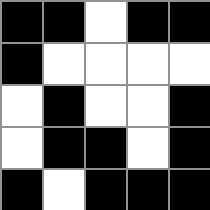[["black", "black", "white", "black", "black"], ["black", "white", "white", "white", "white"], ["white", "black", "white", "white", "black"], ["white", "black", "black", "white", "black"], ["black", "white", "black", "black", "black"]]